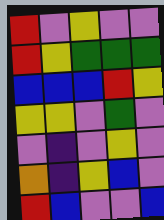[["red", "violet", "yellow", "violet", "violet"], ["red", "yellow", "green", "green", "green"], ["blue", "blue", "blue", "red", "yellow"], ["yellow", "yellow", "violet", "green", "violet"], ["violet", "indigo", "violet", "yellow", "violet"], ["orange", "indigo", "yellow", "blue", "violet"], ["red", "blue", "violet", "violet", "blue"]]